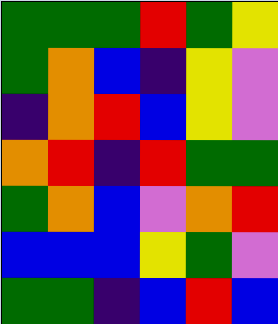[["green", "green", "green", "red", "green", "yellow"], ["green", "orange", "blue", "indigo", "yellow", "violet"], ["indigo", "orange", "red", "blue", "yellow", "violet"], ["orange", "red", "indigo", "red", "green", "green"], ["green", "orange", "blue", "violet", "orange", "red"], ["blue", "blue", "blue", "yellow", "green", "violet"], ["green", "green", "indigo", "blue", "red", "blue"]]